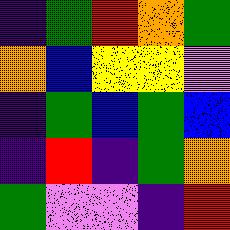[["indigo", "green", "red", "orange", "green"], ["orange", "blue", "yellow", "yellow", "violet"], ["indigo", "green", "blue", "green", "blue"], ["indigo", "red", "indigo", "green", "orange"], ["green", "violet", "violet", "indigo", "red"]]